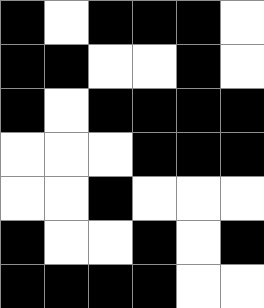[["black", "white", "black", "black", "black", "white"], ["black", "black", "white", "white", "black", "white"], ["black", "white", "black", "black", "black", "black"], ["white", "white", "white", "black", "black", "black"], ["white", "white", "black", "white", "white", "white"], ["black", "white", "white", "black", "white", "black"], ["black", "black", "black", "black", "white", "white"]]